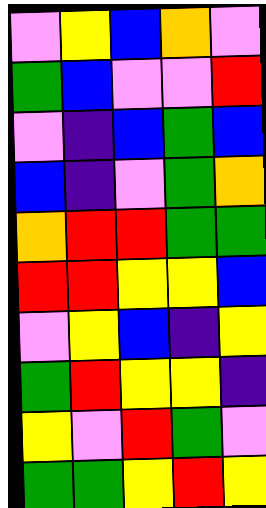[["violet", "yellow", "blue", "orange", "violet"], ["green", "blue", "violet", "violet", "red"], ["violet", "indigo", "blue", "green", "blue"], ["blue", "indigo", "violet", "green", "orange"], ["orange", "red", "red", "green", "green"], ["red", "red", "yellow", "yellow", "blue"], ["violet", "yellow", "blue", "indigo", "yellow"], ["green", "red", "yellow", "yellow", "indigo"], ["yellow", "violet", "red", "green", "violet"], ["green", "green", "yellow", "red", "yellow"]]